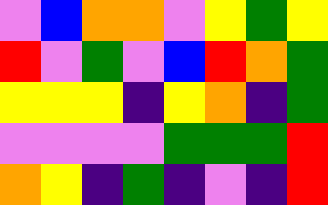[["violet", "blue", "orange", "orange", "violet", "yellow", "green", "yellow"], ["red", "violet", "green", "violet", "blue", "red", "orange", "green"], ["yellow", "yellow", "yellow", "indigo", "yellow", "orange", "indigo", "green"], ["violet", "violet", "violet", "violet", "green", "green", "green", "red"], ["orange", "yellow", "indigo", "green", "indigo", "violet", "indigo", "red"]]